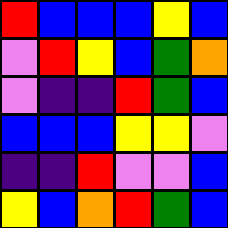[["red", "blue", "blue", "blue", "yellow", "blue"], ["violet", "red", "yellow", "blue", "green", "orange"], ["violet", "indigo", "indigo", "red", "green", "blue"], ["blue", "blue", "blue", "yellow", "yellow", "violet"], ["indigo", "indigo", "red", "violet", "violet", "blue"], ["yellow", "blue", "orange", "red", "green", "blue"]]